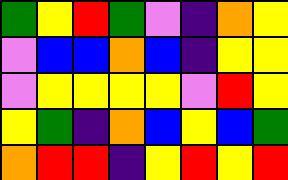[["green", "yellow", "red", "green", "violet", "indigo", "orange", "yellow"], ["violet", "blue", "blue", "orange", "blue", "indigo", "yellow", "yellow"], ["violet", "yellow", "yellow", "yellow", "yellow", "violet", "red", "yellow"], ["yellow", "green", "indigo", "orange", "blue", "yellow", "blue", "green"], ["orange", "red", "red", "indigo", "yellow", "red", "yellow", "red"]]